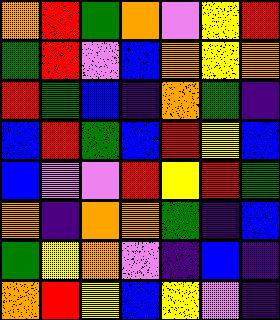[["orange", "red", "green", "orange", "violet", "yellow", "red"], ["green", "red", "violet", "blue", "orange", "yellow", "orange"], ["red", "green", "blue", "indigo", "orange", "green", "indigo"], ["blue", "red", "green", "blue", "red", "yellow", "blue"], ["blue", "violet", "violet", "red", "yellow", "red", "green"], ["orange", "indigo", "orange", "orange", "green", "indigo", "blue"], ["green", "yellow", "orange", "violet", "indigo", "blue", "indigo"], ["orange", "red", "yellow", "blue", "yellow", "violet", "indigo"]]